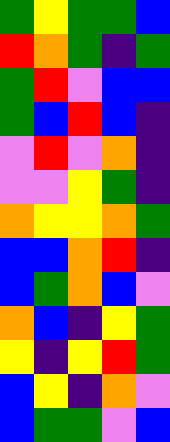[["green", "yellow", "green", "green", "blue"], ["red", "orange", "green", "indigo", "green"], ["green", "red", "violet", "blue", "blue"], ["green", "blue", "red", "blue", "indigo"], ["violet", "red", "violet", "orange", "indigo"], ["violet", "violet", "yellow", "green", "indigo"], ["orange", "yellow", "yellow", "orange", "green"], ["blue", "blue", "orange", "red", "indigo"], ["blue", "green", "orange", "blue", "violet"], ["orange", "blue", "indigo", "yellow", "green"], ["yellow", "indigo", "yellow", "red", "green"], ["blue", "yellow", "indigo", "orange", "violet"], ["blue", "green", "green", "violet", "blue"]]